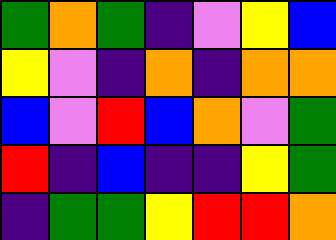[["green", "orange", "green", "indigo", "violet", "yellow", "blue"], ["yellow", "violet", "indigo", "orange", "indigo", "orange", "orange"], ["blue", "violet", "red", "blue", "orange", "violet", "green"], ["red", "indigo", "blue", "indigo", "indigo", "yellow", "green"], ["indigo", "green", "green", "yellow", "red", "red", "orange"]]